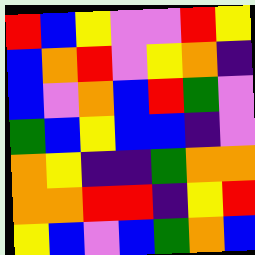[["red", "blue", "yellow", "violet", "violet", "red", "yellow"], ["blue", "orange", "red", "violet", "yellow", "orange", "indigo"], ["blue", "violet", "orange", "blue", "red", "green", "violet"], ["green", "blue", "yellow", "blue", "blue", "indigo", "violet"], ["orange", "yellow", "indigo", "indigo", "green", "orange", "orange"], ["orange", "orange", "red", "red", "indigo", "yellow", "red"], ["yellow", "blue", "violet", "blue", "green", "orange", "blue"]]